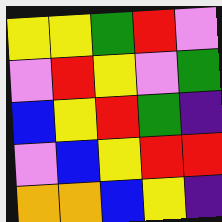[["yellow", "yellow", "green", "red", "violet"], ["violet", "red", "yellow", "violet", "green"], ["blue", "yellow", "red", "green", "indigo"], ["violet", "blue", "yellow", "red", "red"], ["orange", "orange", "blue", "yellow", "indigo"]]